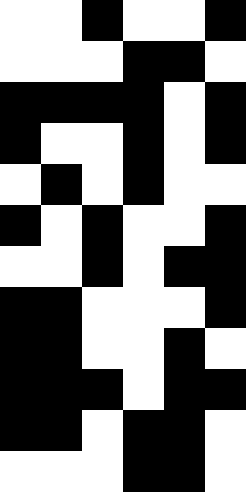[["white", "white", "black", "white", "white", "black"], ["white", "white", "white", "black", "black", "white"], ["black", "black", "black", "black", "white", "black"], ["black", "white", "white", "black", "white", "black"], ["white", "black", "white", "black", "white", "white"], ["black", "white", "black", "white", "white", "black"], ["white", "white", "black", "white", "black", "black"], ["black", "black", "white", "white", "white", "black"], ["black", "black", "white", "white", "black", "white"], ["black", "black", "black", "white", "black", "black"], ["black", "black", "white", "black", "black", "white"], ["white", "white", "white", "black", "black", "white"]]